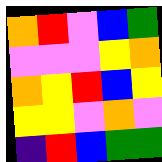[["orange", "red", "violet", "blue", "green"], ["violet", "violet", "violet", "yellow", "orange"], ["orange", "yellow", "red", "blue", "yellow"], ["yellow", "yellow", "violet", "orange", "violet"], ["indigo", "red", "blue", "green", "green"]]